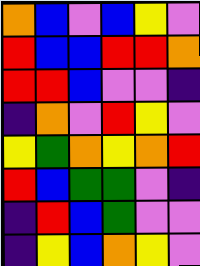[["orange", "blue", "violet", "blue", "yellow", "violet"], ["red", "blue", "blue", "red", "red", "orange"], ["red", "red", "blue", "violet", "violet", "indigo"], ["indigo", "orange", "violet", "red", "yellow", "violet"], ["yellow", "green", "orange", "yellow", "orange", "red"], ["red", "blue", "green", "green", "violet", "indigo"], ["indigo", "red", "blue", "green", "violet", "violet"], ["indigo", "yellow", "blue", "orange", "yellow", "violet"]]